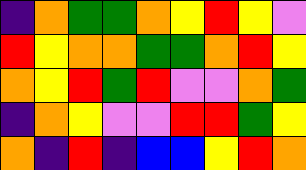[["indigo", "orange", "green", "green", "orange", "yellow", "red", "yellow", "violet"], ["red", "yellow", "orange", "orange", "green", "green", "orange", "red", "yellow"], ["orange", "yellow", "red", "green", "red", "violet", "violet", "orange", "green"], ["indigo", "orange", "yellow", "violet", "violet", "red", "red", "green", "yellow"], ["orange", "indigo", "red", "indigo", "blue", "blue", "yellow", "red", "orange"]]